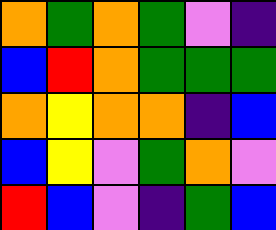[["orange", "green", "orange", "green", "violet", "indigo"], ["blue", "red", "orange", "green", "green", "green"], ["orange", "yellow", "orange", "orange", "indigo", "blue"], ["blue", "yellow", "violet", "green", "orange", "violet"], ["red", "blue", "violet", "indigo", "green", "blue"]]